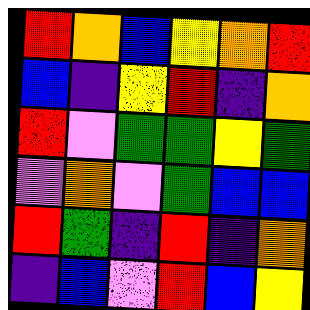[["red", "orange", "blue", "yellow", "orange", "red"], ["blue", "indigo", "yellow", "red", "indigo", "orange"], ["red", "violet", "green", "green", "yellow", "green"], ["violet", "orange", "violet", "green", "blue", "blue"], ["red", "green", "indigo", "red", "indigo", "orange"], ["indigo", "blue", "violet", "red", "blue", "yellow"]]